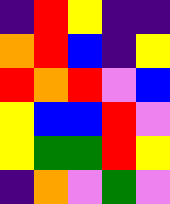[["indigo", "red", "yellow", "indigo", "indigo"], ["orange", "red", "blue", "indigo", "yellow"], ["red", "orange", "red", "violet", "blue"], ["yellow", "blue", "blue", "red", "violet"], ["yellow", "green", "green", "red", "yellow"], ["indigo", "orange", "violet", "green", "violet"]]